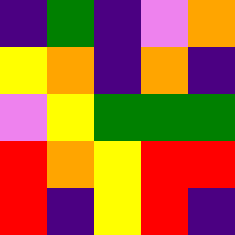[["indigo", "green", "indigo", "violet", "orange"], ["yellow", "orange", "indigo", "orange", "indigo"], ["violet", "yellow", "green", "green", "green"], ["red", "orange", "yellow", "red", "red"], ["red", "indigo", "yellow", "red", "indigo"]]